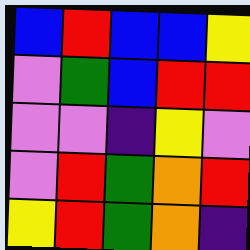[["blue", "red", "blue", "blue", "yellow"], ["violet", "green", "blue", "red", "red"], ["violet", "violet", "indigo", "yellow", "violet"], ["violet", "red", "green", "orange", "red"], ["yellow", "red", "green", "orange", "indigo"]]